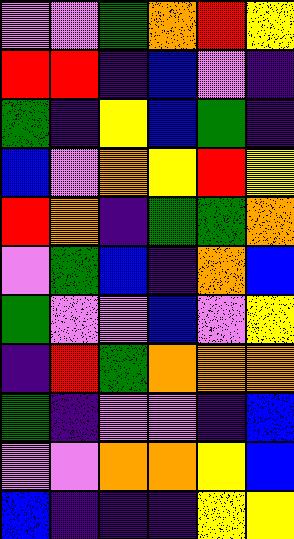[["violet", "violet", "green", "orange", "red", "yellow"], ["red", "red", "indigo", "blue", "violet", "indigo"], ["green", "indigo", "yellow", "blue", "green", "indigo"], ["blue", "violet", "orange", "yellow", "red", "yellow"], ["red", "orange", "indigo", "green", "green", "orange"], ["violet", "green", "blue", "indigo", "orange", "blue"], ["green", "violet", "violet", "blue", "violet", "yellow"], ["indigo", "red", "green", "orange", "orange", "orange"], ["green", "indigo", "violet", "violet", "indigo", "blue"], ["violet", "violet", "orange", "orange", "yellow", "blue"], ["blue", "indigo", "indigo", "indigo", "yellow", "yellow"]]